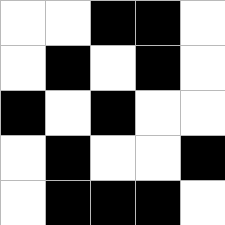[["white", "white", "black", "black", "white"], ["white", "black", "white", "black", "white"], ["black", "white", "black", "white", "white"], ["white", "black", "white", "white", "black"], ["white", "black", "black", "black", "white"]]